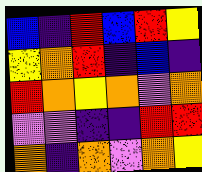[["blue", "indigo", "red", "blue", "red", "yellow"], ["yellow", "orange", "red", "indigo", "blue", "indigo"], ["red", "orange", "yellow", "orange", "violet", "orange"], ["violet", "violet", "indigo", "indigo", "red", "red"], ["orange", "indigo", "orange", "violet", "orange", "yellow"]]